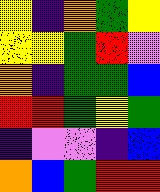[["yellow", "indigo", "orange", "green", "yellow"], ["yellow", "yellow", "green", "red", "violet"], ["orange", "indigo", "green", "green", "blue"], ["red", "red", "green", "yellow", "green"], ["indigo", "violet", "violet", "indigo", "blue"], ["orange", "blue", "green", "red", "red"]]